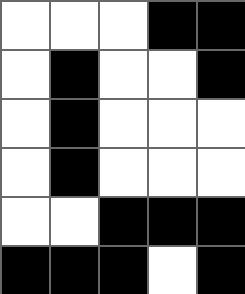[["white", "white", "white", "black", "black"], ["white", "black", "white", "white", "black"], ["white", "black", "white", "white", "white"], ["white", "black", "white", "white", "white"], ["white", "white", "black", "black", "black"], ["black", "black", "black", "white", "black"]]